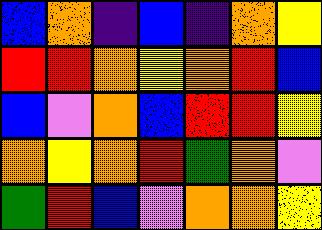[["blue", "orange", "indigo", "blue", "indigo", "orange", "yellow"], ["red", "red", "orange", "yellow", "orange", "red", "blue"], ["blue", "violet", "orange", "blue", "red", "red", "yellow"], ["orange", "yellow", "orange", "red", "green", "orange", "violet"], ["green", "red", "blue", "violet", "orange", "orange", "yellow"]]